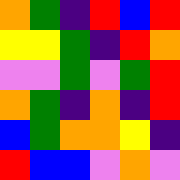[["orange", "green", "indigo", "red", "blue", "red"], ["yellow", "yellow", "green", "indigo", "red", "orange"], ["violet", "violet", "green", "violet", "green", "red"], ["orange", "green", "indigo", "orange", "indigo", "red"], ["blue", "green", "orange", "orange", "yellow", "indigo"], ["red", "blue", "blue", "violet", "orange", "violet"]]